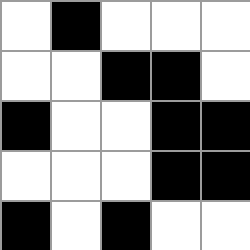[["white", "black", "white", "white", "white"], ["white", "white", "black", "black", "white"], ["black", "white", "white", "black", "black"], ["white", "white", "white", "black", "black"], ["black", "white", "black", "white", "white"]]